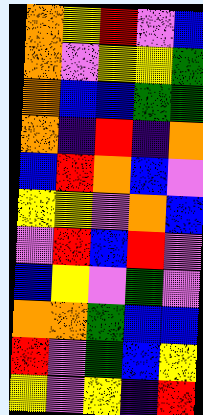[["orange", "yellow", "red", "violet", "blue"], ["orange", "violet", "yellow", "yellow", "green"], ["orange", "blue", "blue", "green", "green"], ["orange", "indigo", "red", "indigo", "orange"], ["blue", "red", "orange", "blue", "violet"], ["yellow", "yellow", "violet", "orange", "blue"], ["violet", "red", "blue", "red", "violet"], ["blue", "yellow", "violet", "green", "violet"], ["orange", "orange", "green", "blue", "blue"], ["red", "violet", "green", "blue", "yellow"], ["yellow", "violet", "yellow", "indigo", "red"]]